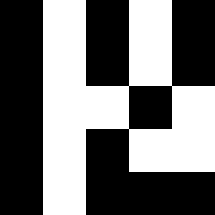[["black", "white", "black", "white", "black"], ["black", "white", "black", "white", "black"], ["black", "white", "white", "black", "white"], ["black", "white", "black", "white", "white"], ["black", "white", "black", "black", "black"]]